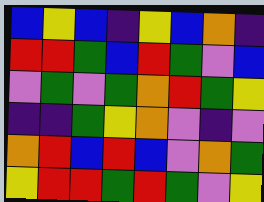[["blue", "yellow", "blue", "indigo", "yellow", "blue", "orange", "indigo"], ["red", "red", "green", "blue", "red", "green", "violet", "blue"], ["violet", "green", "violet", "green", "orange", "red", "green", "yellow"], ["indigo", "indigo", "green", "yellow", "orange", "violet", "indigo", "violet"], ["orange", "red", "blue", "red", "blue", "violet", "orange", "green"], ["yellow", "red", "red", "green", "red", "green", "violet", "yellow"]]